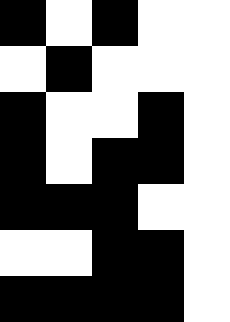[["black", "white", "black", "white", "white"], ["white", "black", "white", "white", "white"], ["black", "white", "white", "black", "white"], ["black", "white", "black", "black", "white"], ["black", "black", "black", "white", "white"], ["white", "white", "black", "black", "white"], ["black", "black", "black", "black", "white"]]